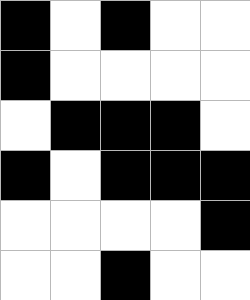[["black", "white", "black", "white", "white"], ["black", "white", "white", "white", "white"], ["white", "black", "black", "black", "white"], ["black", "white", "black", "black", "black"], ["white", "white", "white", "white", "black"], ["white", "white", "black", "white", "white"]]